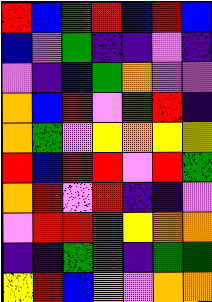[["red", "blue", "green", "red", "blue", "red", "blue"], ["blue", "violet", "green", "indigo", "indigo", "violet", "indigo"], ["violet", "indigo", "indigo", "green", "orange", "violet", "violet"], ["orange", "blue", "red", "violet", "green", "red", "indigo"], ["orange", "green", "violet", "yellow", "orange", "yellow", "yellow"], ["red", "blue", "red", "red", "violet", "red", "green"], ["orange", "red", "violet", "red", "indigo", "indigo", "violet"], ["violet", "red", "red", "red", "yellow", "orange", "orange"], ["indigo", "indigo", "green", "green", "indigo", "green", "green"], ["yellow", "red", "blue", "orange", "violet", "orange", "orange"]]